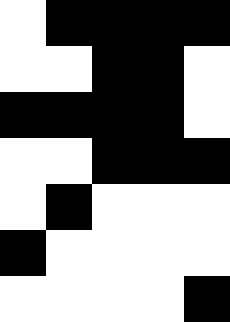[["white", "black", "black", "black", "black"], ["white", "white", "black", "black", "white"], ["black", "black", "black", "black", "white"], ["white", "white", "black", "black", "black"], ["white", "black", "white", "white", "white"], ["black", "white", "white", "white", "white"], ["white", "white", "white", "white", "black"]]